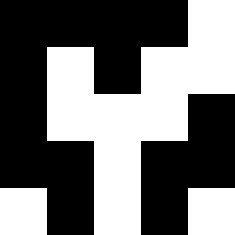[["black", "black", "black", "black", "white"], ["black", "white", "black", "white", "white"], ["black", "white", "white", "white", "black"], ["black", "black", "white", "black", "black"], ["white", "black", "white", "black", "white"]]